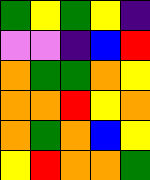[["green", "yellow", "green", "yellow", "indigo"], ["violet", "violet", "indigo", "blue", "red"], ["orange", "green", "green", "orange", "yellow"], ["orange", "orange", "red", "yellow", "orange"], ["orange", "green", "orange", "blue", "yellow"], ["yellow", "red", "orange", "orange", "green"]]